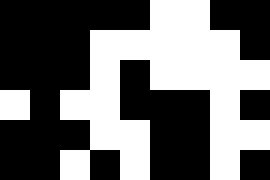[["black", "black", "black", "black", "black", "white", "white", "black", "black"], ["black", "black", "black", "white", "white", "white", "white", "white", "black"], ["black", "black", "black", "white", "black", "white", "white", "white", "white"], ["white", "black", "white", "white", "black", "black", "black", "white", "black"], ["black", "black", "black", "white", "white", "black", "black", "white", "white"], ["black", "black", "white", "black", "white", "black", "black", "white", "black"]]